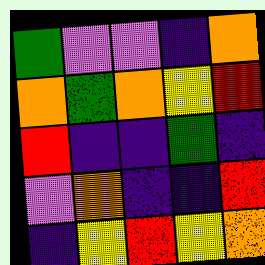[["green", "violet", "violet", "indigo", "orange"], ["orange", "green", "orange", "yellow", "red"], ["red", "indigo", "indigo", "green", "indigo"], ["violet", "orange", "indigo", "indigo", "red"], ["indigo", "yellow", "red", "yellow", "orange"]]